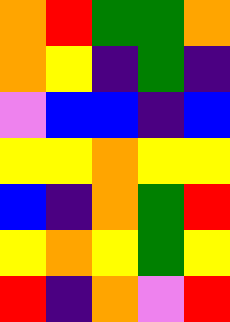[["orange", "red", "green", "green", "orange"], ["orange", "yellow", "indigo", "green", "indigo"], ["violet", "blue", "blue", "indigo", "blue"], ["yellow", "yellow", "orange", "yellow", "yellow"], ["blue", "indigo", "orange", "green", "red"], ["yellow", "orange", "yellow", "green", "yellow"], ["red", "indigo", "orange", "violet", "red"]]